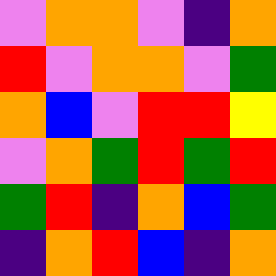[["violet", "orange", "orange", "violet", "indigo", "orange"], ["red", "violet", "orange", "orange", "violet", "green"], ["orange", "blue", "violet", "red", "red", "yellow"], ["violet", "orange", "green", "red", "green", "red"], ["green", "red", "indigo", "orange", "blue", "green"], ["indigo", "orange", "red", "blue", "indigo", "orange"]]